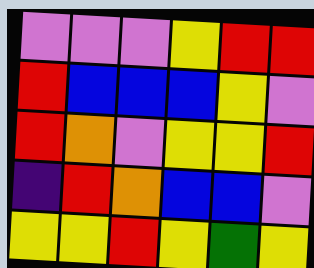[["violet", "violet", "violet", "yellow", "red", "red"], ["red", "blue", "blue", "blue", "yellow", "violet"], ["red", "orange", "violet", "yellow", "yellow", "red"], ["indigo", "red", "orange", "blue", "blue", "violet"], ["yellow", "yellow", "red", "yellow", "green", "yellow"]]